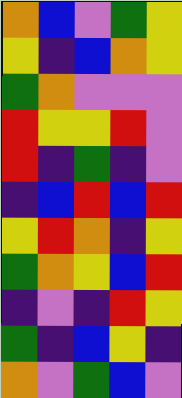[["orange", "blue", "violet", "green", "yellow"], ["yellow", "indigo", "blue", "orange", "yellow"], ["green", "orange", "violet", "violet", "violet"], ["red", "yellow", "yellow", "red", "violet"], ["red", "indigo", "green", "indigo", "violet"], ["indigo", "blue", "red", "blue", "red"], ["yellow", "red", "orange", "indigo", "yellow"], ["green", "orange", "yellow", "blue", "red"], ["indigo", "violet", "indigo", "red", "yellow"], ["green", "indigo", "blue", "yellow", "indigo"], ["orange", "violet", "green", "blue", "violet"]]